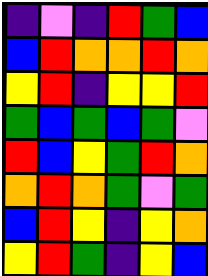[["indigo", "violet", "indigo", "red", "green", "blue"], ["blue", "red", "orange", "orange", "red", "orange"], ["yellow", "red", "indigo", "yellow", "yellow", "red"], ["green", "blue", "green", "blue", "green", "violet"], ["red", "blue", "yellow", "green", "red", "orange"], ["orange", "red", "orange", "green", "violet", "green"], ["blue", "red", "yellow", "indigo", "yellow", "orange"], ["yellow", "red", "green", "indigo", "yellow", "blue"]]